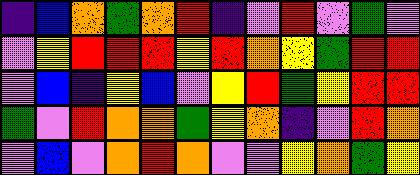[["indigo", "blue", "orange", "green", "orange", "red", "indigo", "violet", "red", "violet", "green", "violet"], ["violet", "yellow", "red", "red", "red", "yellow", "red", "orange", "yellow", "green", "red", "red"], ["violet", "blue", "indigo", "yellow", "blue", "violet", "yellow", "red", "green", "yellow", "red", "red"], ["green", "violet", "red", "orange", "orange", "green", "yellow", "orange", "indigo", "violet", "red", "orange"], ["violet", "blue", "violet", "orange", "red", "orange", "violet", "violet", "yellow", "orange", "green", "yellow"]]